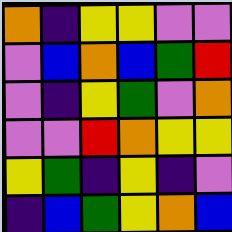[["orange", "indigo", "yellow", "yellow", "violet", "violet"], ["violet", "blue", "orange", "blue", "green", "red"], ["violet", "indigo", "yellow", "green", "violet", "orange"], ["violet", "violet", "red", "orange", "yellow", "yellow"], ["yellow", "green", "indigo", "yellow", "indigo", "violet"], ["indigo", "blue", "green", "yellow", "orange", "blue"]]